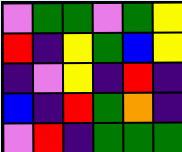[["violet", "green", "green", "violet", "green", "yellow"], ["red", "indigo", "yellow", "green", "blue", "yellow"], ["indigo", "violet", "yellow", "indigo", "red", "indigo"], ["blue", "indigo", "red", "green", "orange", "indigo"], ["violet", "red", "indigo", "green", "green", "green"]]